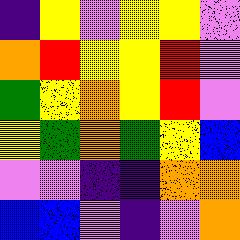[["indigo", "yellow", "violet", "yellow", "yellow", "violet"], ["orange", "red", "yellow", "yellow", "red", "violet"], ["green", "yellow", "orange", "yellow", "red", "violet"], ["yellow", "green", "orange", "green", "yellow", "blue"], ["violet", "violet", "indigo", "indigo", "orange", "orange"], ["blue", "blue", "violet", "indigo", "violet", "orange"]]